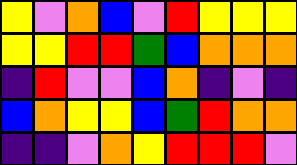[["yellow", "violet", "orange", "blue", "violet", "red", "yellow", "yellow", "yellow"], ["yellow", "yellow", "red", "red", "green", "blue", "orange", "orange", "orange"], ["indigo", "red", "violet", "violet", "blue", "orange", "indigo", "violet", "indigo"], ["blue", "orange", "yellow", "yellow", "blue", "green", "red", "orange", "orange"], ["indigo", "indigo", "violet", "orange", "yellow", "red", "red", "red", "violet"]]